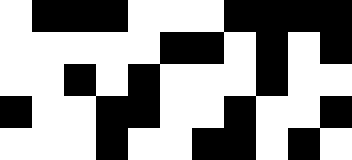[["white", "black", "black", "black", "white", "white", "white", "black", "black", "black", "black"], ["white", "white", "white", "white", "white", "black", "black", "white", "black", "white", "black"], ["white", "white", "black", "white", "black", "white", "white", "white", "black", "white", "white"], ["black", "white", "white", "black", "black", "white", "white", "black", "white", "white", "black"], ["white", "white", "white", "black", "white", "white", "black", "black", "white", "black", "white"]]